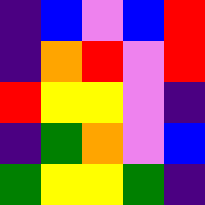[["indigo", "blue", "violet", "blue", "red"], ["indigo", "orange", "red", "violet", "red"], ["red", "yellow", "yellow", "violet", "indigo"], ["indigo", "green", "orange", "violet", "blue"], ["green", "yellow", "yellow", "green", "indigo"]]